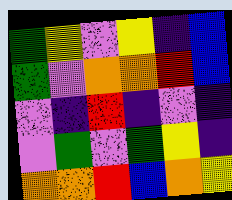[["green", "yellow", "violet", "yellow", "indigo", "blue"], ["green", "violet", "orange", "orange", "red", "blue"], ["violet", "indigo", "red", "indigo", "violet", "indigo"], ["violet", "green", "violet", "green", "yellow", "indigo"], ["orange", "orange", "red", "blue", "orange", "yellow"]]